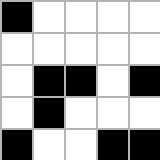[["black", "white", "white", "white", "white"], ["white", "white", "white", "white", "white"], ["white", "black", "black", "white", "black"], ["white", "black", "white", "white", "white"], ["black", "white", "white", "black", "black"]]